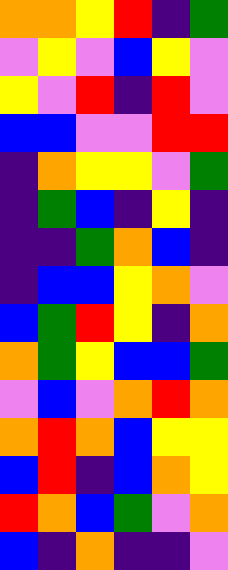[["orange", "orange", "yellow", "red", "indigo", "green"], ["violet", "yellow", "violet", "blue", "yellow", "violet"], ["yellow", "violet", "red", "indigo", "red", "violet"], ["blue", "blue", "violet", "violet", "red", "red"], ["indigo", "orange", "yellow", "yellow", "violet", "green"], ["indigo", "green", "blue", "indigo", "yellow", "indigo"], ["indigo", "indigo", "green", "orange", "blue", "indigo"], ["indigo", "blue", "blue", "yellow", "orange", "violet"], ["blue", "green", "red", "yellow", "indigo", "orange"], ["orange", "green", "yellow", "blue", "blue", "green"], ["violet", "blue", "violet", "orange", "red", "orange"], ["orange", "red", "orange", "blue", "yellow", "yellow"], ["blue", "red", "indigo", "blue", "orange", "yellow"], ["red", "orange", "blue", "green", "violet", "orange"], ["blue", "indigo", "orange", "indigo", "indigo", "violet"]]